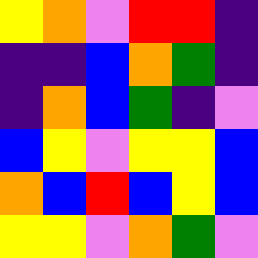[["yellow", "orange", "violet", "red", "red", "indigo"], ["indigo", "indigo", "blue", "orange", "green", "indigo"], ["indigo", "orange", "blue", "green", "indigo", "violet"], ["blue", "yellow", "violet", "yellow", "yellow", "blue"], ["orange", "blue", "red", "blue", "yellow", "blue"], ["yellow", "yellow", "violet", "orange", "green", "violet"]]